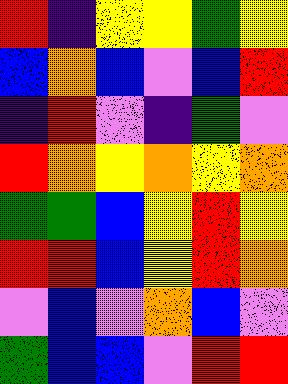[["red", "indigo", "yellow", "yellow", "green", "yellow"], ["blue", "orange", "blue", "violet", "blue", "red"], ["indigo", "red", "violet", "indigo", "green", "violet"], ["red", "orange", "yellow", "orange", "yellow", "orange"], ["green", "green", "blue", "yellow", "red", "yellow"], ["red", "red", "blue", "yellow", "red", "orange"], ["violet", "blue", "violet", "orange", "blue", "violet"], ["green", "blue", "blue", "violet", "red", "red"]]